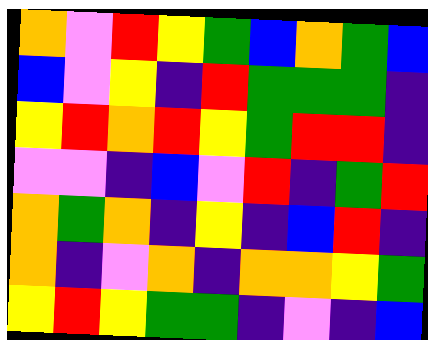[["orange", "violet", "red", "yellow", "green", "blue", "orange", "green", "blue"], ["blue", "violet", "yellow", "indigo", "red", "green", "green", "green", "indigo"], ["yellow", "red", "orange", "red", "yellow", "green", "red", "red", "indigo"], ["violet", "violet", "indigo", "blue", "violet", "red", "indigo", "green", "red"], ["orange", "green", "orange", "indigo", "yellow", "indigo", "blue", "red", "indigo"], ["orange", "indigo", "violet", "orange", "indigo", "orange", "orange", "yellow", "green"], ["yellow", "red", "yellow", "green", "green", "indigo", "violet", "indigo", "blue"]]